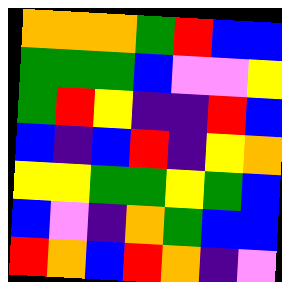[["orange", "orange", "orange", "green", "red", "blue", "blue"], ["green", "green", "green", "blue", "violet", "violet", "yellow"], ["green", "red", "yellow", "indigo", "indigo", "red", "blue"], ["blue", "indigo", "blue", "red", "indigo", "yellow", "orange"], ["yellow", "yellow", "green", "green", "yellow", "green", "blue"], ["blue", "violet", "indigo", "orange", "green", "blue", "blue"], ["red", "orange", "blue", "red", "orange", "indigo", "violet"]]